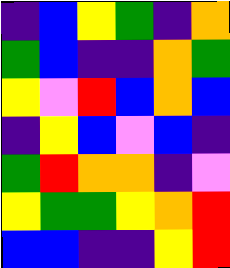[["indigo", "blue", "yellow", "green", "indigo", "orange"], ["green", "blue", "indigo", "indigo", "orange", "green"], ["yellow", "violet", "red", "blue", "orange", "blue"], ["indigo", "yellow", "blue", "violet", "blue", "indigo"], ["green", "red", "orange", "orange", "indigo", "violet"], ["yellow", "green", "green", "yellow", "orange", "red"], ["blue", "blue", "indigo", "indigo", "yellow", "red"]]